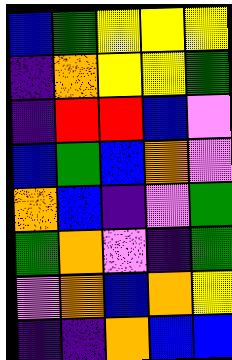[["blue", "green", "yellow", "yellow", "yellow"], ["indigo", "orange", "yellow", "yellow", "green"], ["indigo", "red", "red", "blue", "violet"], ["blue", "green", "blue", "orange", "violet"], ["orange", "blue", "indigo", "violet", "green"], ["green", "orange", "violet", "indigo", "green"], ["violet", "orange", "blue", "orange", "yellow"], ["indigo", "indigo", "orange", "blue", "blue"]]